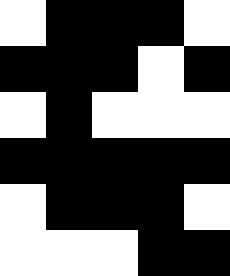[["white", "black", "black", "black", "white"], ["black", "black", "black", "white", "black"], ["white", "black", "white", "white", "white"], ["black", "black", "black", "black", "black"], ["white", "black", "black", "black", "white"], ["white", "white", "white", "black", "black"]]